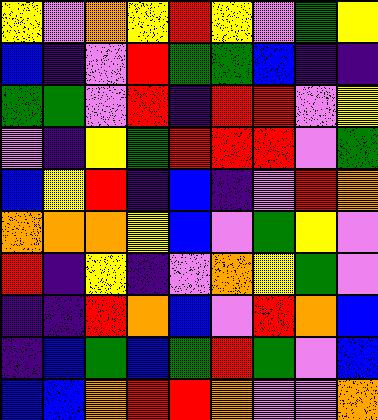[["yellow", "violet", "orange", "yellow", "red", "yellow", "violet", "green", "yellow"], ["blue", "indigo", "violet", "red", "green", "green", "blue", "indigo", "indigo"], ["green", "green", "violet", "red", "indigo", "red", "red", "violet", "yellow"], ["violet", "indigo", "yellow", "green", "red", "red", "red", "violet", "green"], ["blue", "yellow", "red", "indigo", "blue", "indigo", "violet", "red", "orange"], ["orange", "orange", "orange", "yellow", "blue", "violet", "green", "yellow", "violet"], ["red", "indigo", "yellow", "indigo", "violet", "orange", "yellow", "green", "violet"], ["indigo", "indigo", "red", "orange", "blue", "violet", "red", "orange", "blue"], ["indigo", "blue", "green", "blue", "green", "red", "green", "violet", "blue"], ["blue", "blue", "orange", "red", "red", "orange", "violet", "violet", "orange"]]